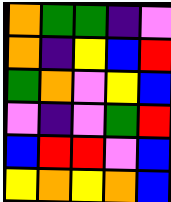[["orange", "green", "green", "indigo", "violet"], ["orange", "indigo", "yellow", "blue", "red"], ["green", "orange", "violet", "yellow", "blue"], ["violet", "indigo", "violet", "green", "red"], ["blue", "red", "red", "violet", "blue"], ["yellow", "orange", "yellow", "orange", "blue"]]